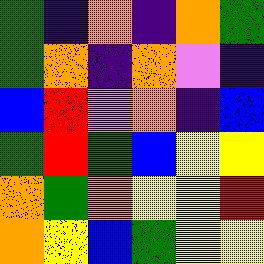[["green", "indigo", "orange", "indigo", "orange", "green"], ["green", "orange", "indigo", "orange", "violet", "indigo"], ["blue", "red", "violet", "orange", "indigo", "blue"], ["green", "red", "green", "blue", "yellow", "yellow"], ["orange", "green", "orange", "yellow", "yellow", "red"], ["orange", "yellow", "blue", "green", "yellow", "yellow"]]